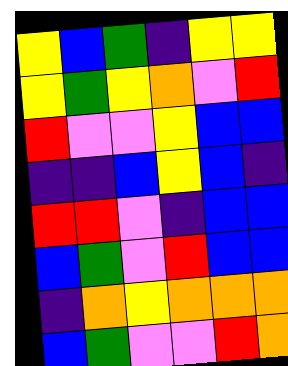[["yellow", "blue", "green", "indigo", "yellow", "yellow"], ["yellow", "green", "yellow", "orange", "violet", "red"], ["red", "violet", "violet", "yellow", "blue", "blue"], ["indigo", "indigo", "blue", "yellow", "blue", "indigo"], ["red", "red", "violet", "indigo", "blue", "blue"], ["blue", "green", "violet", "red", "blue", "blue"], ["indigo", "orange", "yellow", "orange", "orange", "orange"], ["blue", "green", "violet", "violet", "red", "orange"]]